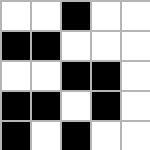[["white", "white", "black", "white", "white"], ["black", "black", "white", "white", "white"], ["white", "white", "black", "black", "white"], ["black", "black", "white", "black", "white"], ["black", "white", "black", "white", "white"]]